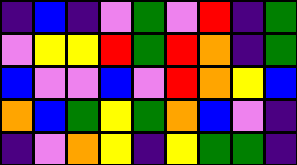[["indigo", "blue", "indigo", "violet", "green", "violet", "red", "indigo", "green"], ["violet", "yellow", "yellow", "red", "green", "red", "orange", "indigo", "green"], ["blue", "violet", "violet", "blue", "violet", "red", "orange", "yellow", "blue"], ["orange", "blue", "green", "yellow", "green", "orange", "blue", "violet", "indigo"], ["indigo", "violet", "orange", "yellow", "indigo", "yellow", "green", "green", "indigo"]]